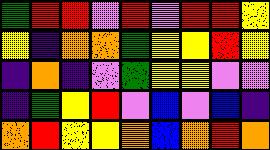[["green", "red", "red", "violet", "red", "violet", "red", "red", "yellow"], ["yellow", "indigo", "orange", "orange", "green", "yellow", "yellow", "red", "yellow"], ["indigo", "orange", "indigo", "violet", "green", "yellow", "yellow", "violet", "violet"], ["indigo", "green", "yellow", "red", "violet", "blue", "violet", "blue", "indigo"], ["orange", "red", "yellow", "yellow", "orange", "blue", "orange", "red", "orange"]]